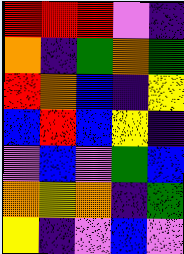[["red", "red", "red", "violet", "indigo"], ["orange", "indigo", "green", "orange", "green"], ["red", "orange", "blue", "indigo", "yellow"], ["blue", "red", "blue", "yellow", "indigo"], ["violet", "blue", "violet", "green", "blue"], ["orange", "yellow", "orange", "indigo", "green"], ["yellow", "indigo", "violet", "blue", "violet"]]